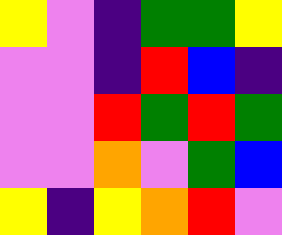[["yellow", "violet", "indigo", "green", "green", "yellow"], ["violet", "violet", "indigo", "red", "blue", "indigo"], ["violet", "violet", "red", "green", "red", "green"], ["violet", "violet", "orange", "violet", "green", "blue"], ["yellow", "indigo", "yellow", "orange", "red", "violet"]]